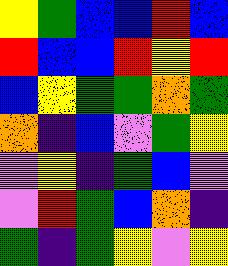[["yellow", "green", "blue", "blue", "red", "blue"], ["red", "blue", "blue", "red", "yellow", "red"], ["blue", "yellow", "green", "green", "orange", "green"], ["orange", "indigo", "blue", "violet", "green", "yellow"], ["violet", "yellow", "indigo", "green", "blue", "violet"], ["violet", "red", "green", "blue", "orange", "indigo"], ["green", "indigo", "green", "yellow", "violet", "yellow"]]